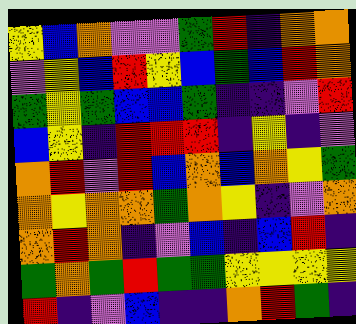[["yellow", "blue", "orange", "violet", "violet", "green", "red", "indigo", "orange", "orange"], ["violet", "yellow", "blue", "red", "yellow", "blue", "green", "blue", "red", "orange"], ["green", "yellow", "green", "blue", "blue", "green", "indigo", "indigo", "violet", "red"], ["blue", "yellow", "indigo", "red", "red", "red", "indigo", "yellow", "indigo", "violet"], ["orange", "red", "violet", "red", "blue", "orange", "blue", "orange", "yellow", "green"], ["orange", "yellow", "orange", "orange", "green", "orange", "yellow", "indigo", "violet", "orange"], ["orange", "red", "orange", "indigo", "violet", "blue", "indigo", "blue", "red", "indigo"], ["green", "orange", "green", "red", "green", "green", "yellow", "yellow", "yellow", "yellow"], ["red", "indigo", "violet", "blue", "indigo", "indigo", "orange", "red", "green", "indigo"]]